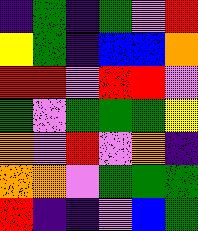[["indigo", "green", "indigo", "green", "violet", "red"], ["yellow", "green", "indigo", "blue", "blue", "orange"], ["red", "red", "violet", "red", "red", "violet"], ["green", "violet", "green", "green", "green", "yellow"], ["orange", "violet", "red", "violet", "orange", "indigo"], ["orange", "orange", "violet", "green", "green", "green"], ["red", "indigo", "indigo", "violet", "blue", "green"]]